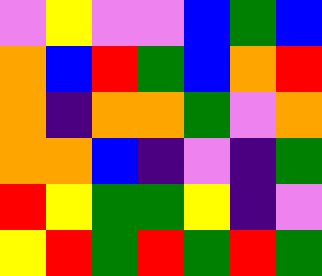[["violet", "yellow", "violet", "violet", "blue", "green", "blue"], ["orange", "blue", "red", "green", "blue", "orange", "red"], ["orange", "indigo", "orange", "orange", "green", "violet", "orange"], ["orange", "orange", "blue", "indigo", "violet", "indigo", "green"], ["red", "yellow", "green", "green", "yellow", "indigo", "violet"], ["yellow", "red", "green", "red", "green", "red", "green"]]